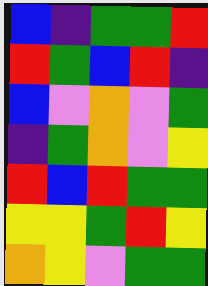[["blue", "indigo", "green", "green", "red"], ["red", "green", "blue", "red", "indigo"], ["blue", "violet", "orange", "violet", "green"], ["indigo", "green", "orange", "violet", "yellow"], ["red", "blue", "red", "green", "green"], ["yellow", "yellow", "green", "red", "yellow"], ["orange", "yellow", "violet", "green", "green"]]